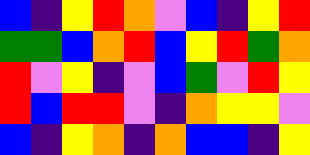[["blue", "indigo", "yellow", "red", "orange", "violet", "blue", "indigo", "yellow", "red"], ["green", "green", "blue", "orange", "red", "blue", "yellow", "red", "green", "orange"], ["red", "violet", "yellow", "indigo", "violet", "blue", "green", "violet", "red", "yellow"], ["red", "blue", "red", "red", "violet", "indigo", "orange", "yellow", "yellow", "violet"], ["blue", "indigo", "yellow", "orange", "indigo", "orange", "blue", "blue", "indigo", "yellow"]]